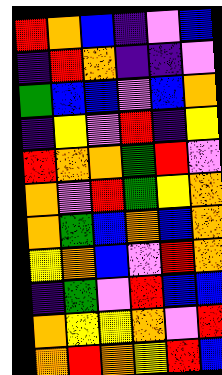[["red", "orange", "blue", "indigo", "violet", "blue"], ["indigo", "red", "orange", "indigo", "indigo", "violet"], ["green", "blue", "blue", "violet", "blue", "orange"], ["indigo", "yellow", "violet", "red", "indigo", "yellow"], ["red", "orange", "orange", "green", "red", "violet"], ["orange", "violet", "red", "green", "yellow", "orange"], ["orange", "green", "blue", "orange", "blue", "orange"], ["yellow", "orange", "blue", "violet", "red", "orange"], ["indigo", "green", "violet", "red", "blue", "blue"], ["orange", "yellow", "yellow", "orange", "violet", "red"], ["orange", "red", "orange", "yellow", "red", "blue"]]